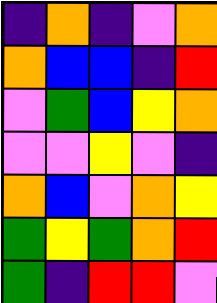[["indigo", "orange", "indigo", "violet", "orange"], ["orange", "blue", "blue", "indigo", "red"], ["violet", "green", "blue", "yellow", "orange"], ["violet", "violet", "yellow", "violet", "indigo"], ["orange", "blue", "violet", "orange", "yellow"], ["green", "yellow", "green", "orange", "red"], ["green", "indigo", "red", "red", "violet"]]